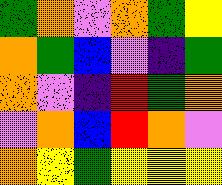[["green", "orange", "violet", "orange", "green", "yellow"], ["orange", "green", "blue", "violet", "indigo", "green"], ["orange", "violet", "indigo", "red", "green", "orange"], ["violet", "orange", "blue", "red", "orange", "violet"], ["orange", "yellow", "green", "yellow", "yellow", "yellow"]]